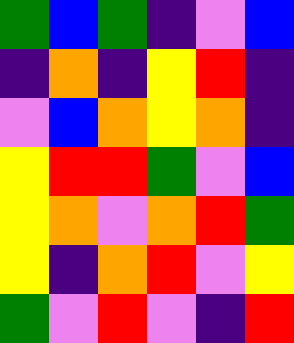[["green", "blue", "green", "indigo", "violet", "blue"], ["indigo", "orange", "indigo", "yellow", "red", "indigo"], ["violet", "blue", "orange", "yellow", "orange", "indigo"], ["yellow", "red", "red", "green", "violet", "blue"], ["yellow", "orange", "violet", "orange", "red", "green"], ["yellow", "indigo", "orange", "red", "violet", "yellow"], ["green", "violet", "red", "violet", "indigo", "red"]]